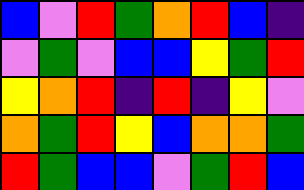[["blue", "violet", "red", "green", "orange", "red", "blue", "indigo"], ["violet", "green", "violet", "blue", "blue", "yellow", "green", "red"], ["yellow", "orange", "red", "indigo", "red", "indigo", "yellow", "violet"], ["orange", "green", "red", "yellow", "blue", "orange", "orange", "green"], ["red", "green", "blue", "blue", "violet", "green", "red", "blue"]]